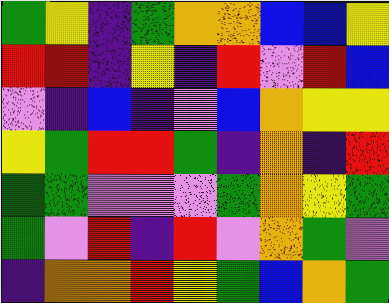[["green", "yellow", "indigo", "green", "orange", "orange", "blue", "blue", "yellow"], ["red", "red", "indigo", "yellow", "indigo", "red", "violet", "red", "blue"], ["violet", "indigo", "blue", "indigo", "violet", "blue", "orange", "yellow", "yellow"], ["yellow", "green", "red", "red", "green", "indigo", "orange", "indigo", "red"], ["green", "green", "violet", "violet", "violet", "green", "orange", "yellow", "green"], ["green", "violet", "red", "indigo", "red", "violet", "orange", "green", "violet"], ["indigo", "orange", "orange", "red", "yellow", "green", "blue", "orange", "green"]]